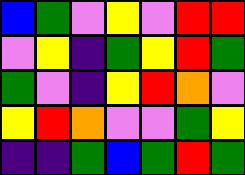[["blue", "green", "violet", "yellow", "violet", "red", "red"], ["violet", "yellow", "indigo", "green", "yellow", "red", "green"], ["green", "violet", "indigo", "yellow", "red", "orange", "violet"], ["yellow", "red", "orange", "violet", "violet", "green", "yellow"], ["indigo", "indigo", "green", "blue", "green", "red", "green"]]